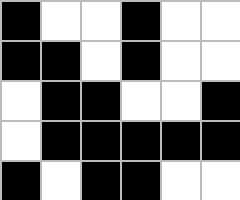[["black", "white", "white", "black", "white", "white"], ["black", "black", "white", "black", "white", "white"], ["white", "black", "black", "white", "white", "black"], ["white", "black", "black", "black", "black", "black"], ["black", "white", "black", "black", "white", "white"]]